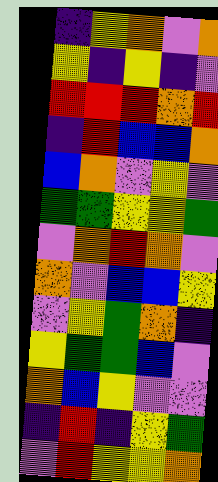[["indigo", "yellow", "orange", "violet", "orange"], ["yellow", "indigo", "yellow", "indigo", "violet"], ["red", "red", "red", "orange", "red"], ["indigo", "red", "blue", "blue", "orange"], ["blue", "orange", "violet", "yellow", "violet"], ["green", "green", "yellow", "yellow", "green"], ["violet", "orange", "red", "orange", "violet"], ["orange", "violet", "blue", "blue", "yellow"], ["violet", "yellow", "green", "orange", "indigo"], ["yellow", "green", "green", "blue", "violet"], ["orange", "blue", "yellow", "violet", "violet"], ["indigo", "red", "indigo", "yellow", "green"], ["violet", "red", "yellow", "yellow", "orange"]]